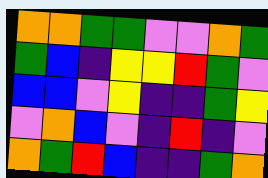[["orange", "orange", "green", "green", "violet", "violet", "orange", "green"], ["green", "blue", "indigo", "yellow", "yellow", "red", "green", "violet"], ["blue", "blue", "violet", "yellow", "indigo", "indigo", "green", "yellow"], ["violet", "orange", "blue", "violet", "indigo", "red", "indigo", "violet"], ["orange", "green", "red", "blue", "indigo", "indigo", "green", "orange"]]